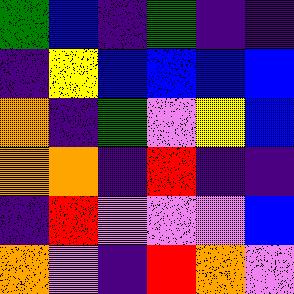[["green", "blue", "indigo", "green", "indigo", "indigo"], ["indigo", "yellow", "blue", "blue", "blue", "blue"], ["orange", "indigo", "green", "violet", "yellow", "blue"], ["orange", "orange", "indigo", "red", "indigo", "indigo"], ["indigo", "red", "violet", "violet", "violet", "blue"], ["orange", "violet", "indigo", "red", "orange", "violet"]]